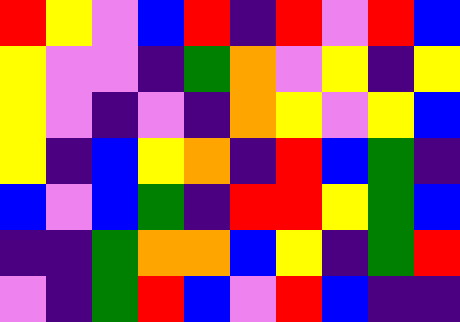[["red", "yellow", "violet", "blue", "red", "indigo", "red", "violet", "red", "blue"], ["yellow", "violet", "violet", "indigo", "green", "orange", "violet", "yellow", "indigo", "yellow"], ["yellow", "violet", "indigo", "violet", "indigo", "orange", "yellow", "violet", "yellow", "blue"], ["yellow", "indigo", "blue", "yellow", "orange", "indigo", "red", "blue", "green", "indigo"], ["blue", "violet", "blue", "green", "indigo", "red", "red", "yellow", "green", "blue"], ["indigo", "indigo", "green", "orange", "orange", "blue", "yellow", "indigo", "green", "red"], ["violet", "indigo", "green", "red", "blue", "violet", "red", "blue", "indigo", "indigo"]]